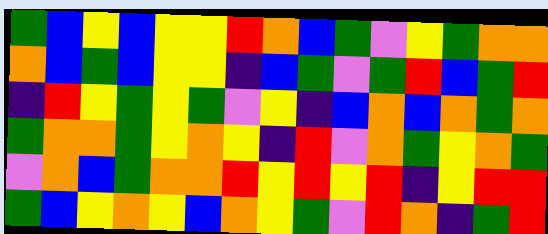[["green", "blue", "yellow", "blue", "yellow", "yellow", "red", "orange", "blue", "green", "violet", "yellow", "green", "orange", "orange"], ["orange", "blue", "green", "blue", "yellow", "yellow", "indigo", "blue", "green", "violet", "green", "red", "blue", "green", "red"], ["indigo", "red", "yellow", "green", "yellow", "green", "violet", "yellow", "indigo", "blue", "orange", "blue", "orange", "green", "orange"], ["green", "orange", "orange", "green", "yellow", "orange", "yellow", "indigo", "red", "violet", "orange", "green", "yellow", "orange", "green"], ["violet", "orange", "blue", "green", "orange", "orange", "red", "yellow", "red", "yellow", "red", "indigo", "yellow", "red", "red"], ["green", "blue", "yellow", "orange", "yellow", "blue", "orange", "yellow", "green", "violet", "red", "orange", "indigo", "green", "red"]]